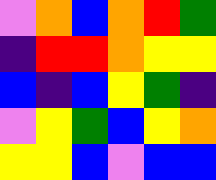[["violet", "orange", "blue", "orange", "red", "green"], ["indigo", "red", "red", "orange", "yellow", "yellow"], ["blue", "indigo", "blue", "yellow", "green", "indigo"], ["violet", "yellow", "green", "blue", "yellow", "orange"], ["yellow", "yellow", "blue", "violet", "blue", "blue"]]